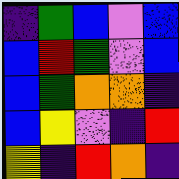[["indigo", "green", "blue", "violet", "blue"], ["blue", "red", "green", "violet", "blue"], ["blue", "green", "orange", "orange", "indigo"], ["blue", "yellow", "violet", "indigo", "red"], ["yellow", "indigo", "red", "orange", "indigo"]]